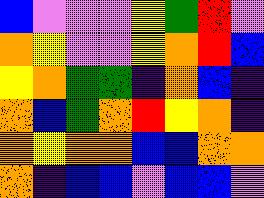[["blue", "violet", "violet", "violet", "yellow", "green", "red", "violet"], ["orange", "yellow", "violet", "violet", "yellow", "orange", "red", "blue"], ["yellow", "orange", "green", "green", "indigo", "orange", "blue", "indigo"], ["orange", "blue", "green", "orange", "red", "yellow", "orange", "indigo"], ["orange", "yellow", "orange", "orange", "blue", "blue", "orange", "orange"], ["orange", "indigo", "blue", "blue", "violet", "blue", "blue", "violet"]]